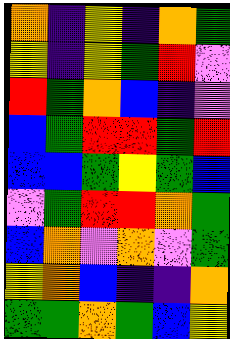[["orange", "indigo", "yellow", "indigo", "orange", "green"], ["yellow", "indigo", "yellow", "green", "red", "violet"], ["red", "green", "orange", "blue", "indigo", "violet"], ["blue", "green", "red", "red", "green", "red"], ["blue", "blue", "green", "yellow", "green", "blue"], ["violet", "green", "red", "red", "orange", "green"], ["blue", "orange", "violet", "orange", "violet", "green"], ["yellow", "orange", "blue", "indigo", "indigo", "orange"], ["green", "green", "orange", "green", "blue", "yellow"]]